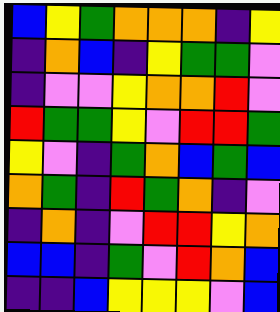[["blue", "yellow", "green", "orange", "orange", "orange", "indigo", "yellow"], ["indigo", "orange", "blue", "indigo", "yellow", "green", "green", "violet"], ["indigo", "violet", "violet", "yellow", "orange", "orange", "red", "violet"], ["red", "green", "green", "yellow", "violet", "red", "red", "green"], ["yellow", "violet", "indigo", "green", "orange", "blue", "green", "blue"], ["orange", "green", "indigo", "red", "green", "orange", "indigo", "violet"], ["indigo", "orange", "indigo", "violet", "red", "red", "yellow", "orange"], ["blue", "blue", "indigo", "green", "violet", "red", "orange", "blue"], ["indigo", "indigo", "blue", "yellow", "yellow", "yellow", "violet", "blue"]]